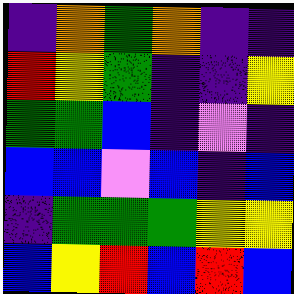[["indigo", "orange", "green", "orange", "indigo", "indigo"], ["red", "yellow", "green", "indigo", "indigo", "yellow"], ["green", "green", "blue", "indigo", "violet", "indigo"], ["blue", "blue", "violet", "blue", "indigo", "blue"], ["indigo", "green", "green", "green", "yellow", "yellow"], ["blue", "yellow", "red", "blue", "red", "blue"]]